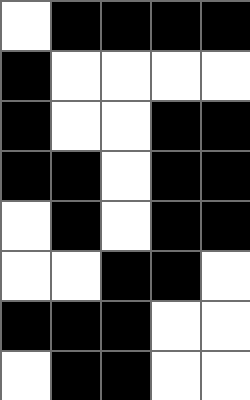[["white", "black", "black", "black", "black"], ["black", "white", "white", "white", "white"], ["black", "white", "white", "black", "black"], ["black", "black", "white", "black", "black"], ["white", "black", "white", "black", "black"], ["white", "white", "black", "black", "white"], ["black", "black", "black", "white", "white"], ["white", "black", "black", "white", "white"]]